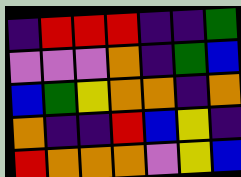[["indigo", "red", "red", "red", "indigo", "indigo", "green"], ["violet", "violet", "violet", "orange", "indigo", "green", "blue"], ["blue", "green", "yellow", "orange", "orange", "indigo", "orange"], ["orange", "indigo", "indigo", "red", "blue", "yellow", "indigo"], ["red", "orange", "orange", "orange", "violet", "yellow", "blue"]]